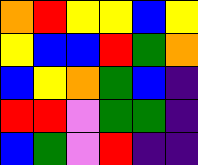[["orange", "red", "yellow", "yellow", "blue", "yellow"], ["yellow", "blue", "blue", "red", "green", "orange"], ["blue", "yellow", "orange", "green", "blue", "indigo"], ["red", "red", "violet", "green", "green", "indigo"], ["blue", "green", "violet", "red", "indigo", "indigo"]]